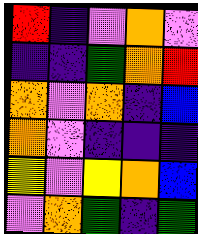[["red", "indigo", "violet", "orange", "violet"], ["indigo", "indigo", "green", "orange", "red"], ["orange", "violet", "orange", "indigo", "blue"], ["orange", "violet", "indigo", "indigo", "indigo"], ["yellow", "violet", "yellow", "orange", "blue"], ["violet", "orange", "green", "indigo", "green"]]